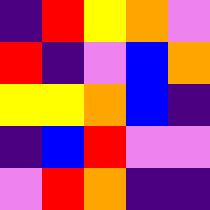[["indigo", "red", "yellow", "orange", "violet"], ["red", "indigo", "violet", "blue", "orange"], ["yellow", "yellow", "orange", "blue", "indigo"], ["indigo", "blue", "red", "violet", "violet"], ["violet", "red", "orange", "indigo", "indigo"]]